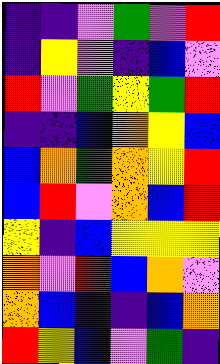[["indigo", "indigo", "violet", "green", "violet", "red"], ["indigo", "yellow", "violet", "indigo", "blue", "violet"], ["red", "violet", "green", "yellow", "green", "red"], ["indigo", "indigo", "blue", "orange", "yellow", "blue"], ["blue", "orange", "green", "orange", "yellow", "red"], ["blue", "red", "violet", "orange", "blue", "red"], ["yellow", "indigo", "blue", "yellow", "yellow", "yellow"], ["orange", "violet", "red", "blue", "orange", "violet"], ["orange", "blue", "indigo", "indigo", "blue", "orange"], ["red", "yellow", "blue", "violet", "green", "indigo"]]